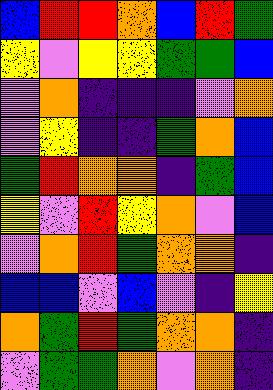[["blue", "red", "red", "orange", "blue", "red", "green"], ["yellow", "violet", "yellow", "yellow", "green", "green", "blue"], ["violet", "orange", "indigo", "indigo", "indigo", "violet", "orange"], ["violet", "yellow", "indigo", "indigo", "green", "orange", "blue"], ["green", "red", "orange", "orange", "indigo", "green", "blue"], ["yellow", "violet", "red", "yellow", "orange", "violet", "blue"], ["violet", "orange", "red", "green", "orange", "orange", "indigo"], ["blue", "blue", "violet", "blue", "violet", "indigo", "yellow"], ["orange", "green", "red", "green", "orange", "orange", "indigo"], ["violet", "green", "green", "orange", "violet", "orange", "indigo"]]